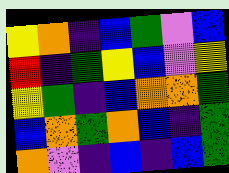[["yellow", "orange", "indigo", "blue", "green", "violet", "blue"], ["red", "indigo", "green", "yellow", "blue", "violet", "yellow"], ["yellow", "green", "indigo", "blue", "orange", "orange", "green"], ["blue", "orange", "green", "orange", "blue", "indigo", "green"], ["orange", "violet", "indigo", "blue", "indigo", "blue", "green"]]